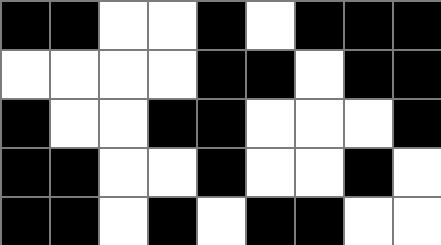[["black", "black", "white", "white", "black", "white", "black", "black", "black"], ["white", "white", "white", "white", "black", "black", "white", "black", "black"], ["black", "white", "white", "black", "black", "white", "white", "white", "black"], ["black", "black", "white", "white", "black", "white", "white", "black", "white"], ["black", "black", "white", "black", "white", "black", "black", "white", "white"]]